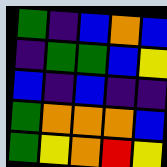[["green", "indigo", "blue", "orange", "blue"], ["indigo", "green", "green", "blue", "yellow"], ["blue", "indigo", "blue", "indigo", "indigo"], ["green", "orange", "orange", "orange", "blue"], ["green", "yellow", "orange", "red", "yellow"]]